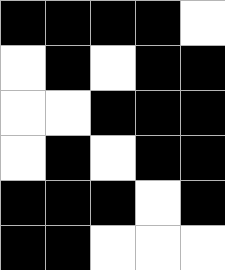[["black", "black", "black", "black", "white"], ["white", "black", "white", "black", "black"], ["white", "white", "black", "black", "black"], ["white", "black", "white", "black", "black"], ["black", "black", "black", "white", "black"], ["black", "black", "white", "white", "white"]]